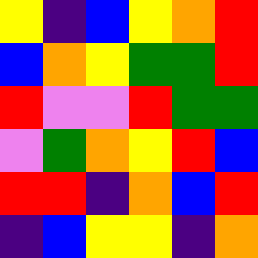[["yellow", "indigo", "blue", "yellow", "orange", "red"], ["blue", "orange", "yellow", "green", "green", "red"], ["red", "violet", "violet", "red", "green", "green"], ["violet", "green", "orange", "yellow", "red", "blue"], ["red", "red", "indigo", "orange", "blue", "red"], ["indigo", "blue", "yellow", "yellow", "indigo", "orange"]]